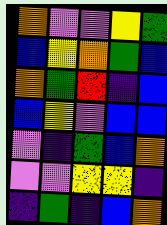[["orange", "violet", "violet", "yellow", "green"], ["blue", "yellow", "orange", "green", "blue"], ["orange", "green", "red", "indigo", "blue"], ["blue", "yellow", "violet", "blue", "blue"], ["violet", "indigo", "green", "blue", "orange"], ["violet", "violet", "yellow", "yellow", "indigo"], ["indigo", "green", "indigo", "blue", "orange"]]